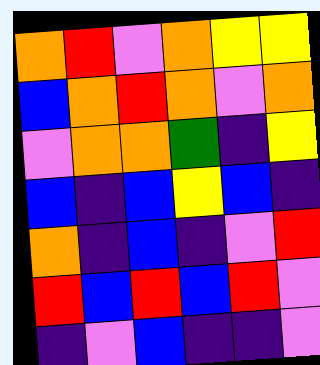[["orange", "red", "violet", "orange", "yellow", "yellow"], ["blue", "orange", "red", "orange", "violet", "orange"], ["violet", "orange", "orange", "green", "indigo", "yellow"], ["blue", "indigo", "blue", "yellow", "blue", "indigo"], ["orange", "indigo", "blue", "indigo", "violet", "red"], ["red", "blue", "red", "blue", "red", "violet"], ["indigo", "violet", "blue", "indigo", "indigo", "violet"]]